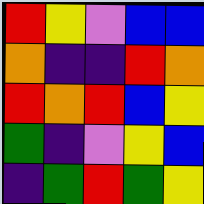[["red", "yellow", "violet", "blue", "blue"], ["orange", "indigo", "indigo", "red", "orange"], ["red", "orange", "red", "blue", "yellow"], ["green", "indigo", "violet", "yellow", "blue"], ["indigo", "green", "red", "green", "yellow"]]